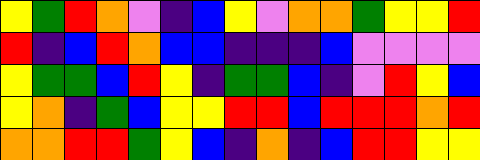[["yellow", "green", "red", "orange", "violet", "indigo", "blue", "yellow", "violet", "orange", "orange", "green", "yellow", "yellow", "red"], ["red", "indigo", "blue", "red", "orange", "blue", "blue", "indigo", "indigo", "indigo", "blue", "violet", "violet", "violet", "violet"], ["yellow", "green", "green", "blue", "red", "yellow", "indigo", "green", "green", "blue", "indigo", "violet", "red", "yellow", "blue"], ["yellow", "orange", "indigo", "green", "blue", "yellow", "yellow", "red", "red", "blue", "red", "red", "red", "orange", "red"], ["orange", "orange", "red", "red", "green", "yellow", "blue", "indigo", "orange", "indigo", "blue", "red", "red", "yellow", "yellow"]]